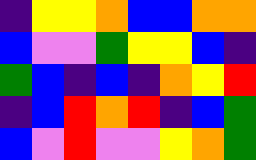[["indigo", "yellow", "yellow", "orange", "blue", "blue", "orange", "orange"], ["blue", "violet", "violet", "green", "yellow", "yellow", "blue", "indigo"], ["green", "blue", "indigo", "blue", "indigo", "orange", "yellow", "red"], ["indigo", "blue", "red", "orange", "red", "indigo", "blue", "green"], ["blue", "violet", "red", "violet", "violet", "yellow", "orange", "green"]]